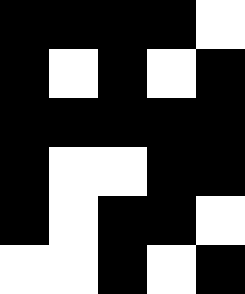[["black", "black", "black", "black", "white"], ["black", "white", "black", "white", "black"], ["black", "black", "black", "black", "black"], ["black", "white", "white", "black", "black"], ["black", "white", "black", "black", "white"], ["white", "white", "black", "white", "black"]]